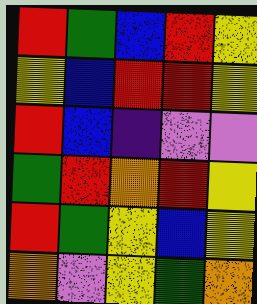[["red", "green", "blue", "red", "yellow"], ["yellow", "blue", "red", "red", "yellow"], ["red", "blue", "indigo", "violet", "violet"], ["green", "red", "orange", "red", "yellow"], ["red", "green", "yellow", "blue", "yellow"], ["orange", "violet", "yellow", "green", "orange"]]